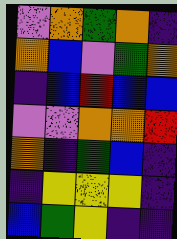[["violet", "orange", "green", "orange", "indigo"], ["orange", "blue", "violet", "green", "orange"], ["indigo", "blue", "red", "blue", "blue"], ["violet", "violet", "orange", "orange", "red"], ["orange", "indigo", "green", "blue", "indigo"], ["indigo", "yellow", "yellow", "yellow", "indigo"], ["blue", "green", "yellow", "indigo", "indigo"]]